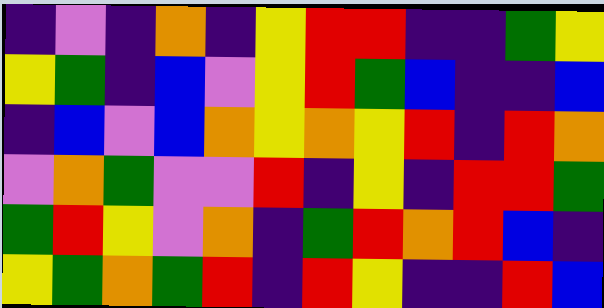[["indigo", "violet", "indigo", "orange", "indigo", "yellow", "red", "red", "indigo", "indigo", "green", "yellow"], ["yellow", "green", "indigo", "blue", "violet", "yellow", "red", "green", "blue", "indigo", "indigo", "blue"], ["indigo", "blue", "violet", "blue", "orange", "yellow", "orange", "yellow", "red", "indigo", "red", "orange"], ["violet", "orange", "green", "violet", "violet", "red", "indigo", "yellow", "indigo", "red", "red", "green"], ["green", "red", "yellow", "violet", "orange", "indigo", "green", "red", "orange", "red", "blue", "indigo"], ["yellow", "green", "orange", "green", "red", "indigo", "red", "yellow", "indigo", "indigo", "red", "blue"]]